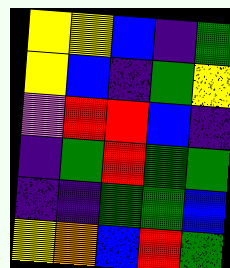[["yellow", "yellow", "blue", "indigo", "green"], ["yellow", "blue", "indigo", "green", "yellow"], ["violet", "red", "red", "blue", "indigo"], ["indigo", "green", "red", "green", "green"], ["indigo", "indigo", "green", "green", "blue"], ["yellow", "orange", "blue", "red", "green"]]